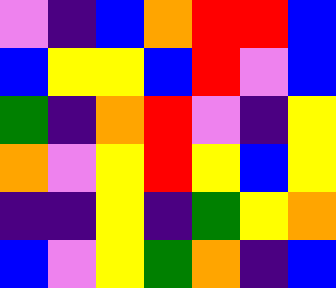[["violet", "indigo", "blue", "orange", "red", "red", "blue"], ["blue", "yellow", "yellow", "blue", "red", "violet", "blue"], ["green", "indigo", "orange", "red", "violet", "indigo", "yellow"], ["orange", "violet", "yellow", "red", "yellow", "blue", "yellow"], ["indigo", "indigo", "yellow", "indigo", "green", "yellow", "orange"], ["blue", "violet", "yellow", "green", "orange", "indigo", "blue"]]